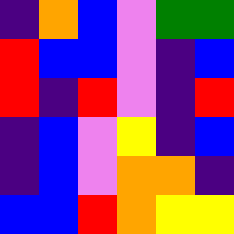[["indigo", "orange", "blue", "violet", "green", "green"], ["red", "blue", "blue", "violet", "indigo", "blue"], ["red", "indigo", "red", "violet", "indigo", "red"], ["indigo", "blue", "violet", "yellow", "indigo", "blue"], ["indigo", "blue", "violet", "orange", "orange", "indigo"], ["blue", "blue", "red", "orange", "yellow", "yellow"]]